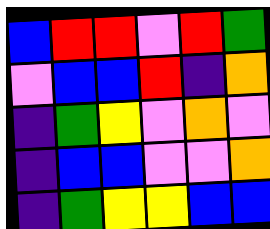[["blue", "red", "red", "violet", "red", "green"], ["violet", "blue", "blue", "red", "indigo", "orange"], ["indigo", "green", "yellow", "violet", "orange", "violet"], ["indigo", "blue", "blue", "violet", "violet", "orange"], ["indigo", "green", "yellow", "yellow", "blue", "blue"]]